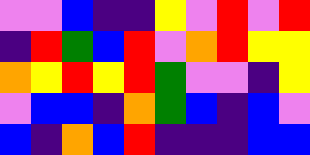[["violet", "violet", "blue", "indigo", "indigo", "yellow", "violet", "red", "violet", "red"], ["indigo", "red", "green", "blue", "red", "violet", "orange", "red", "yellow", "yellow"], ["orange", "yellow", "red", "yellow", "red", "green", "violet", "violet", "indigo", "yellow"], ["violet", "blue", "blue", "indigo", "orange", "green", "blue", "indigo", "blue", "violet"], ["blue", "indigo", "orange", "blue", "red", "indigo", "indigo", "indigo", "blue", "blue"]]